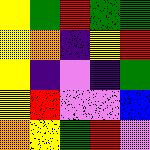[["yellow", "green", "red", "green", "green"], ["yellow", "orange", "indigo", "yellow", "red"], ["yellow", "indigo", "violet", "indigo", "green"], ["yellow", "red", "violet", "violet", "blue"], ["orange", "yellow", "green", "red", "violet"]]